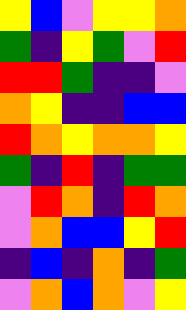[["yellow", "blue", "violet", "yellow", "yellow", "orange"], ["green", "indigo", "yellow", "green", "violet", "red"], ["red", "red", "green", "indigo", "indigo", "violet"], ["orange", "yellow", "indigo", "indigo", "blue", "blue"], ["red", "orange", "yellow", "orange", "orange", "yellow"], ["green", "indigo", "red", "indigo", "green", "green"], ["violet", "red", "orange", "indigo", "red", "orange"], ["violet", "orange", "blue", "blue", "yellow", "red"], ["indigo", "blue", "indigo", "orange", "indigo", "green"], ["violet", "orange", "blue", "orange", "violet", "yellow"]]